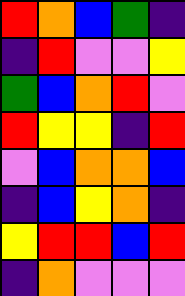[["red", "orange", "blue", "green", "indigo"], ["indigo", "red", "violet", "violet", "yellow"], ["green", "blue", "orange", "red", "violet"], ["red", "yellow", "yellow", "indigo", "red"], ["violet", "blue", "orange", "orange", "blue"], ["indigo", "blue", "yellow", "orange", "indigo"], ["yellow", "red", "red", "blue", "red"], ["indigo", "orange", "violet", "violet", "violet"]]